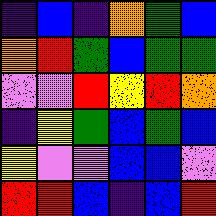[["indigo", "blue", "indigo", "orange", "green", "blue"], ["orange", "red", "green", "blue", "green", "green"], ["violet", "violet", "red", "yellow", "red", "orange"], ["indigo", "yellow", "green", "blue", "green", "blue"], ["yellow", "violet", "violet", "blue", "blue", "violet"], ["red", "red", "blue", "indigo", "blue", "red"]]